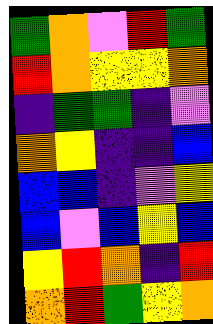[["green", "orange", "violet", "red", "green"], ["red", "orange", "yellow", "yellow", "orange"], ["indigo", "green", "green", "indigo", "violet"], ["orange", "yellow", "indigo", "indigo", "blue"], ["blue", "blue", "indigo", "violet", "yellow"], ["blue", "violet", "blue", "yellow", "blue"], ["yellow", "red", "orange", "indigo", "red"], ["orange", "red", "green", "yellow", "orange"]]